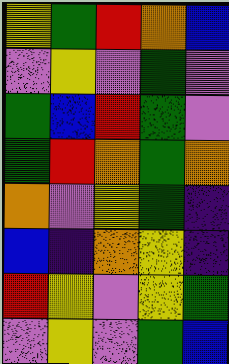[["yellow", "green", "red", "orange", "blue"], ["violet", "yellow", "violet", "green", "violet"], ["green", "blue", "red", "green", "violet"], ["green", "red", "orange", "green", "orange"], ["orange", "violet", "yellow", "green", "indigo"], ["blue", "indigo", "orange", "yellow", "indigo"], ["red", "yellow", "violet", "yellow", "green"], ["violet", "yellow", "violet", "green", "blue"]]